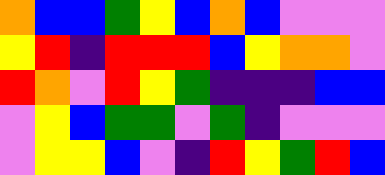[["orange", "blue", "blue", "green", "yellow", "blue", "orange", "blue", "violet", "violet", "violet"], ["yellow", "red", "indigo", "red", "red", "red", "blue", "yellow", "orange", "orange", "violet"], ["red", "orange", "violet", "red", "yellow", "green", "indigo", "indigo", "indigo", "blue", "blue"], ["violet", "yellow", "blue", "green", "green", "violet", "green", "indigo", "violet", "violet", "violet"], ["violet", "yellow", "yellow", "blue", "violet", "indigo", "red", "yellow", "green", "red", "blue"]]